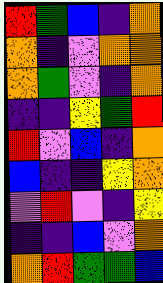[["red", "green", "blue", "indigo", "orange"], ["orange", "indigo", "violet", "orange", "orange"], ["orange", "green", "violet", "indigo", "orange"], ["indigo", "indigo", "yellow", "green", "red"], ["red", "violet", "blue", "indigo", "orange"], ["blue", "indigo", "indigo", "yellow", "orange"], ["violet", "red", "violet", "indigo", "yellow"], ["indigo", "indigo", "blue", "violet", "orange"], ["orange", "red", "green", "green", "blue"]]